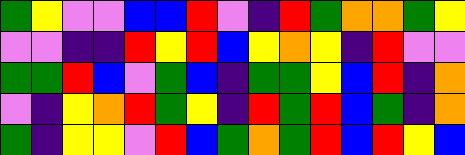[["green", "yellow", "violet", "violet", "blue", "blue", "red", "violet", "indigo", "red", "green", "orange", "orange", "green", "yellow"], ["violet", "violet", "indigo", "indigo", "red", "yellow", "red", "blue", "yellow", "orange", "yellow", "indigo", "red", "violet", "violet"], ["green", "green", "red", "blue", "violet", "green", "blue", "indigo", "green", "green", "yellow", "blue", "red", "indigo", "orange"], ["violet", "indigo", "yellow", "orange", "red", "green", "yellow", "indigo", "red", "green", "red", "blue", "green", "indigo", "orange"], ["green", "indigo", "yellow", "yellow", "violet", "red", "blue", "green", "orange", "green", "red", "blue", "red", "yellow", "blue"]]